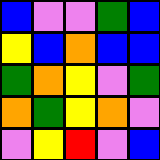[["blue", "violet", "violet", "green", "blue"], ["yellow", "blue", "orange", "blue", "blue"], ["green", "orange", "yellow", "violet", "green"], ["orange", "green", "yellow", "orange", "violet"], ["violet", "yellow", "red", "violet", "blue"]]